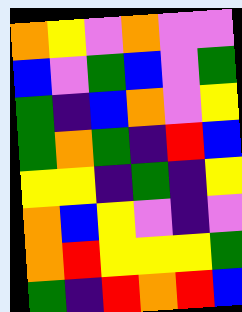[["orange", "yellow", "violet", "orange", "violet", "violet"], ["blue", "violet", "green", "blue", "violet", "green"], ["green", "indigo", "blue", "orange", "violet", "yellow"], ["green", "orange", "green", "indigo", "red", "blue"], ["yellow", "yellow", "indigo", "green", "indigo", "yellow"], ["orange", "blue", "yellow", "violet", "indigo", "violet"], ["orange", "red", "yellow", "yellow", "yellow", "green"], ["green", "indigo", "red", "orange", "red", "blue"]]